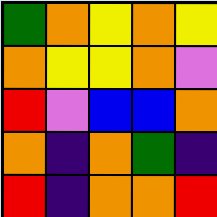[["green", "orange", "yellow", "orange", "yellow"], ["orange", "yellow", "yellow", "orange", "violet"], ["red", "violet", "blue", "blue", "orange"], ["orange", "indigo", "orange", "green", "indigo"], ["red", "indigo", "orange", "orange", "red"]]